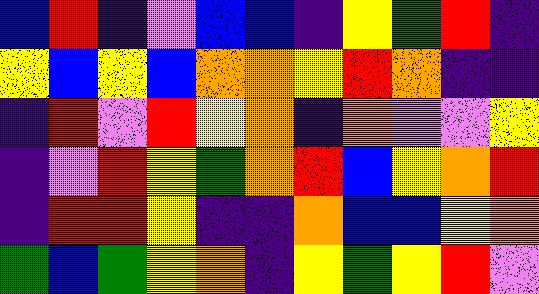[["blue", "red", "indigo", "violet", "blue", "blue", "indigo", "yellow", "green", "red", "indigo"], ["yellow", "blue", "yellow", "blue", "orange", "orange", "yellow", "red", "orange", "indigo", "indigo"], ["indigo", "red", "violet", "red", "yellow", "orange", "indigo", "orange", "violet", "violet", "yellow"], ["indigo", "violet", "red", "yellow", "green", "orange", "red", "blue", "yellow", "orange", "red"], ["indigo", "red", "red", "yellow", "indigo", "indigo", "orange", "blue", "blue", "yellow", "orange"], ["green", "blue", "green", "yellow", "orange", "indigo", "yellow", "green", "yellow", "red", "violet"]]